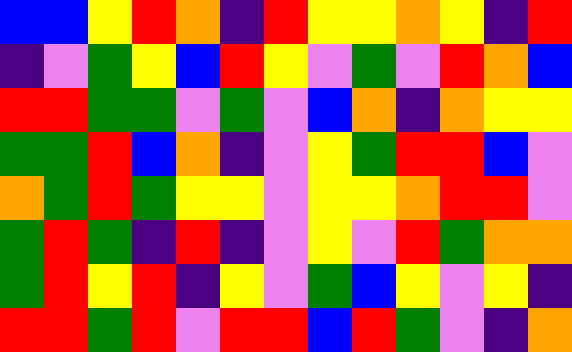[["blue", "blue", "yellow", "red", "orange", "indigo", "red", "yellow", "yellow", "orange", "yellow", "indigo", "red"], ["indigo", "violet", "green", "yellow", "blue", "red", "yellow", "violet", "green", "violet", "red", "orange", "blue"], ["red", "red", "green", "green", "violet", "green", "violet", "blue", "orange", "indigo", "orange", "yellow", "yellow"], ["green", "green", "red", "blue", "orange", "indigo", "violet", "yellow", "green", "red", "red", "blue", "violet"], ["orange", "green", "red", "green", "yellow", "yellow", "violet", "yellow", "yellow", "orange", "red", "red", "violet"], ["green", "red", "green", "indigo", "red", "indigo", "violet", "yellow", "violet", "red", "green", "orange", "orange"], ["green", "red", "yellow", "red", "indigo", "yellow", "violet", "green", "blue", "yellow", "violet", "yellow", "indigo"], ["red", "red", "green", "red", "violet", "red", "red", "blue", "red", "green", "violet", "indigo", "orange"]]